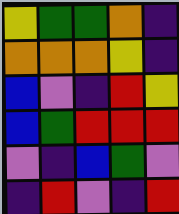[["yellow", "green", "green", "orange", "indigo"], ["orange", "orange", "orange", "yellow", "indigo"], ["blue", "violet", "indigo", "red", "yellow"], ["blue", "green", "red", "red", "red"], ["violet", "indigo", "blue", "green", "violet"], ["indigo", "red", "violet", "indigo", "red"]]